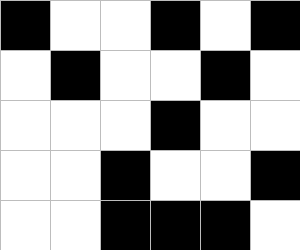[["black", "white", "white", "black", "white", "black"], ["white", "black", "white", "white", "black", "white"], ["white", "white", "white", "black", "white", "white"], ["white", "white", "black", "white", "white", "black"], ["white", "white", "black", "black", "black", "white"]]